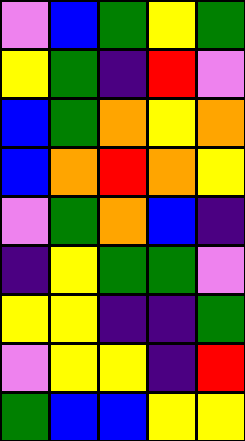[["violet", "blue", "green", "yellow", "green"], ["yellow", "green", "indigo", "red", "violet"], ["blue", "green", "orange", "yellow", "orange"], ["blue", "orange", "red", "orange", "yellow"], ["violet", "green", "orange", "blue", "indigo"], ["indigo", "yellow", "green", "green", "violet"], ["yellow", "yellow", "indigo", "indigo", "green"], ["violet", "yellow", "yellow", "indigo", "red"], ["green", "blue", "blue", "yellow", "yellow"]]